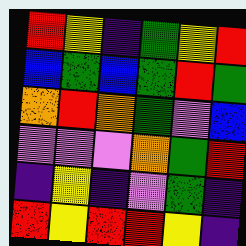[["red", "yellow", "indigo", "green", "yellow", "red"], ["blue", "green", "blue", "green", "red", "green"], ["orange", "red", "orange", "green", "violet", "blue"], ["violet", "violet", "violet", "orange", "green", "red"], ["indigo", "yellow", "indigo", "violet", "green", "indigo"], ["red", "yellow", "red", "red", "yellow", "indigo"]]